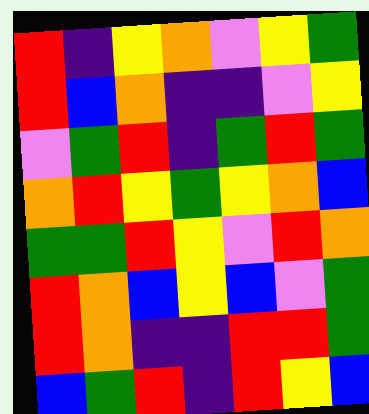[["red", "indigo", "yellow", "orange", "violet", "yellow", "green"], ["red", "blue", "orange", "indigo", "indigo", "violet", "yellow"], ["violet", "green", "red", "indigo", "green", "red", "green"], ["orange", "red", "yellow", "green", "yellow", "orange", "blue"], ["green", "green", "red", "yellow", "violet", "red", "orange"], ["red", "orange", "blue", "yellow", "blue", "violet", "green"], ["red", "orange", "indigo", "indigo", "red", "red", "green"], ["blue", "green", "red", "indigo", "red", "yellow", "blue"]]